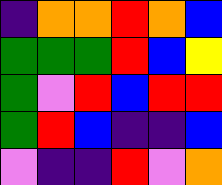[["indigo", "orange", "orange", "red", "orange", "blue"], ["green", "green", "green", "red", "blue", "yellow"], ["green", "violet", "red", "blue", "red", "red"], ["green", "red", "blue", "indigo", "indigo", "blue"], ["violet", "indigo", "indigo", "red", "violet", "orange"]]